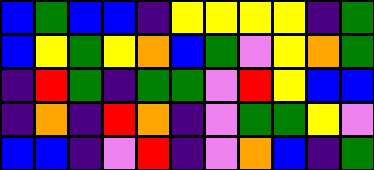[["blue", "green", "blue", "blue", "indigo", "yellow", "yellow", "yellow", "yellow", "indigo", "green"], ["blue", "yellow", "green", "yellow", "orange", "blue", "green", "violet", "yellow", "orange", "green"], ["indigo", "red", "green", "indigo", "green", "green", "violet", "red", "yellow", "blue", "blue"], ["indigo", "orange", "indigo", "red", "orange", "indigo", "violet", "green", "green", "yellow", "violet"], ["blue", "blue", "indigo", "violet", "red", "indigo", "violet", "orange", "blue", "indigo", "green"]]